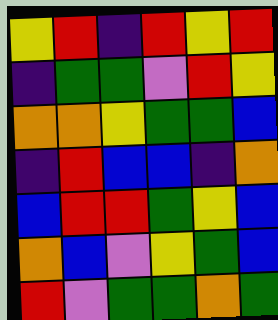[["yellow", "red", "indigo", "red", "yellow", "red"], ["indigo", "green", "green", "violet", "red", "yellow"], ["orange", "orange", "yellow", "green", "green", "blue"], ["indigo", "red", "blue", "blue", "indigo", "orange"], ["blue", "red", "red", "green", "yellow", "blue"], ["orange", "blue", "violet", "yellow", "green", "blue"], ["red", "violet", "green", "green", "orange", "green"]]